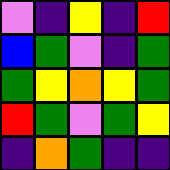[["violet", "indigo", "yellow", "indigo", "red"], ["blue", "green", "violet", "indigo", "green"], ["green", "yellow", "orange", "yellow", "green"], ["red", "green", "violet", "green", "yellow"], ["indigo", "orange", "green", "indigo", "indigo"]]